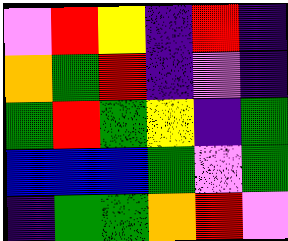[["violet", "red", "yellow", "indigo", "red", "indigo"], ["orange", "green", "red", "indigo", "violet", "indigo"], ["green", "red", "green", "yellow", "indigo", "green"], ["blue", "blue", "blue", "green", "violet", "green"], ["indigo", "green", "green", "orange", "red", "violet"]]